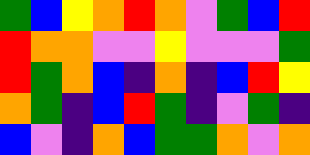[["green", "blue", "yellow", "orange", "red", "orange", "violet", "green", "blue", "red"], ["red", "orange", "orange", "violet", "violet", "yellow", "violet", "violet", "violet", "green"], ["red", "green", "orange", "blue", "indigo", "orange", "indigo", "blue", "red", "yellow"], ["orange", "green", "indigo", "blue", "red", "green", "indigo", "violet", "green", "indigo"], ["blue", "violet", "indigo", "orange", "blue", "green", "green", "orange", "violet", "orange"]]